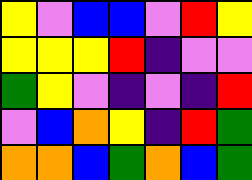[["yellow", "violet", "blue", "blue", "violet", "red", "yellow"], ["yellow", "yellow", "yellow", "red", "indigo", "violet", "violet"], ["green", "yellow", "violet", "indigo", "violet", "indigo", "red"], ["violet", "blue", "orange", "yellow", "indigo", "red", "green"], ["orange", "orange", "blue", "green", "orange", "blue", "green"]]